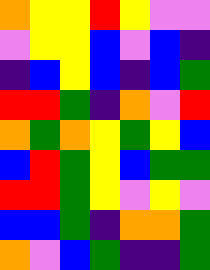[["orange", "yellow", "yellow", "red", "yellow", "violet", "violet"], ["violet", "yellow", "yellow", "blue", "violet", "blue", "indigo"], ["indigo", "blue", "yellow", "blue", "indigo", "blue", "green"], ["red", "red", "green", "indigo", "orange", "violet", "red"], ["orange", "green", "orange", "yellow", "green", "yellow", "blue"], ["blue", "red", "green", "yellow", "blue", "green", "green"], ["red", "red", "green", "yellow", "violet", "yellow", "violet"], ["blue", "blue", "green", "indigo", "orange", "orange", "green"], ["orange", "violet", "blue", "green", "indigo", "indigo", "green"]]